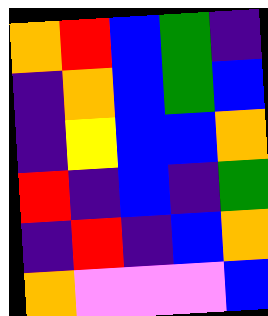[["orange", "red", "blue", "green", "indigo"], ["indigo", "orange", "blue", "green", "blue"], ["indigo", "yellow", "blue", "blue", "orange"], ["red", "indigo", "blue", "indigo", "green"], ["indigo", "red", "indigo", "blue", "orange"], ["orange", "violet", "violet", "violet", "blue"]]